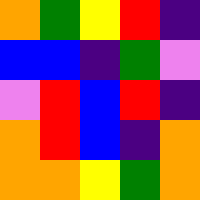[["orange", "green", "yellow", "red", "indigo"], ["blue", "blue", "indigo", "green", "violet"], ["violet", "red", "blue", "red", "indigo"], ["orange", "red", "blue", "indigo", "orange"], ["orange", "orange", "yellow", "green", "orange"]]